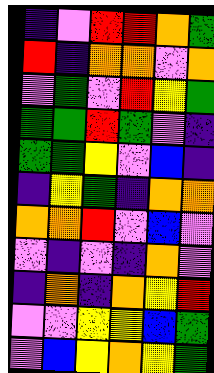[["indigo", "violet", "red", "red", "orange", "green"], ["red", "indigo", "orange", "orange", "violet", "orange"], ["violet", "green", "violet", "red", "yellow", "green"], ["green", "green", "red", "green", "violet", "indigo"], ["green", "green", "yellow", "violet", "blue", "indigo"], ["indigo", "yellow", "green", "indigo", "orange", "orange"], ["orange", "orange", "red", "violet", "blue", "violet"], ["violet", "indigo", "violet", "indigo", "orange", "violet"], ["indigo", "orange", "indigo", "orange", "yellow", "red"], ["violet", "violet", "yellow", "yellow", "blue", "green"], ["violet", "blue", "yellow", "orange", "yellow", "green"]]